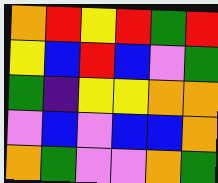[["orange", "red", "yellow", "red", "green", "red"], ["yellow", "blue", "red", "blue", "violet", "green"], ["green", "indigo", "yellow", "yellow", "orange", "orange"], ["violet", "blue", "violet", "blue", "blue", "orange"], ["orange", "green", "violet", "violet", "orange", "green"]]